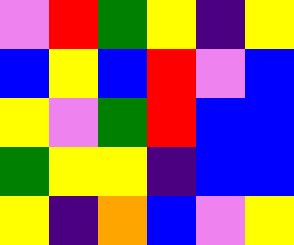[["violet", "red", "green", "yellow", "indigo", "yellow"], ["blue", "yellow", "blue", "red", "violet", "blue"], ["yellow", "violet", "green", "red", "blue", "blue"], ["green", "yellow", "yellow", "indigo", "blue", "blue"], ["yellow", "indigo", "orange", "blue", "violet", "yellow"]]